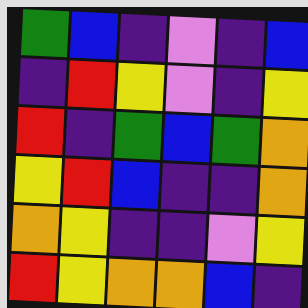[["green", "blue", "indigo", "violet", "indigo", "blue"], ["indigo", "red", "yellow", "violet", "indigo", "yellow"], ["red", "indigo", "green", "blue", "green", "orange"], ["yellow", "red", "blue", "indigo", "indigo", "orange"], ["orange", "yellow", "indigo", "indigo", "violet", "yellow"], ["red", "yellow", "orange", "orange", "blue", "indigo"]]